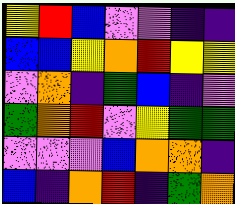[["yellow", "red", "blue", "violet", "violet", "indigo", "indigo"], ["blue", "blue", "yellow", "orange", "red", "yellow", "yellow"], ["violet", "orange", "indigo", "green", "blue", "indigo", "violet"], ["green", "orange", "red", "violet", "yellow", "green", "green"], ["violet", "violet", "violet", "blue", "orange", "orange", "indigo"], ["blue", "indigo", "orange", "red", "indigo", "green", "orange"]]